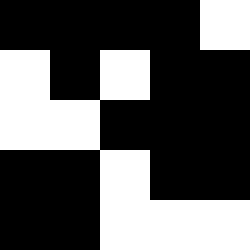[["black", "black", "black", "black", "white"], ["white", "black", "white", "black", "black"], ["white", "white", "black", "black", "black"], ["black", "black", "white", "black", "black"], ["black", "black", "white", "white", "white"]]